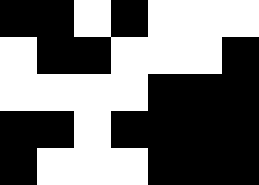[["black", "black", "white", "black", "white", "white", "white"], ["white", "black", "black", "white", "white", "white", "black"], ["white", "white", "white", "white", "black", "black", "black"], ["black", "black", "white", "black", "black", "black", "black"], ["black", "white", "white", "white", "black", "black", "black"]]